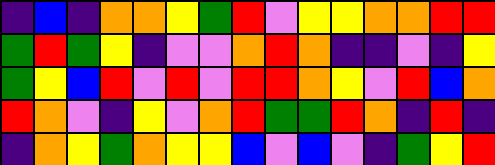[["indigo", "blue", "indigo", "orange", "orange", "yellow", "green", "red", "violet", "yellow", "yellow", "orange", "orange", "red", "red"], ["green", "red", "green", "yellow", "indigo", "violet", "violet", "orange", "red", "orange", "indigo", "indigo", "violet", "indigo", "yellow"], ["green", "yellow", "blue", "red", "violet", "red", "violet", "red", "red", "orange", "yellow", "violet", "red", "blue", "orange"], ["red", "orange", "violet", "indigo", "yellow", "violet", "orange", "red", "green", "green", "red", "orange", "indigo", "red", "indigo"], ["indigo", "orange", "yellow", "green", "orange", "yellow", "yellow", "blue", "violet", "blue", "violet", "indigo", "green", "yellow", "red"]]